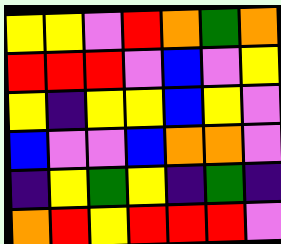[["yellow", "yellow", "violet", "red", "orange", "green", "orange"], ["red", "red", "red", "violet", "blue", "violet", "yellow"], ["yellow", "indigo", "yellow", "yellow", "blue", "yellow", "violet"], ["blue", "violet", "violet", "blue", "orange", "orange", "violet"], ["indigo", "yellow", "green", "yellow", "indigo", "green", "indigo"], ["orange", "red", "yellow", "red", "red", "red", "violet"]]